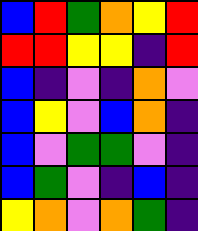[["blue", "red", "green", "orange", "yellow", "red"], ["red", "red", "yellow", "yellow", "indigo", "red"], ["blue", "indigo", "violet", "indigo", "orange", "violet"], ["blue", "yellow", "violet", "blue", "orange", "indigo"], ["blue", "violet", "green", "green", "violet", "indigo"], ["blue", "green", "violet", "indigo", "blue", "indigo"], ["yellow", "orange", "violet", "orange", "green", "indigo"]]